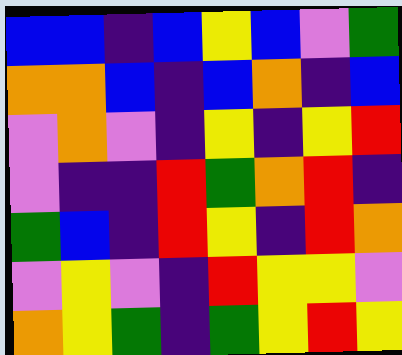[["blue", "blue", "indigo", "blue", "yellow", "blue", "violet", "green"], ["orange", "orange", "blue", "indigo", "blue", "orange", "indigo", "blue"], ["violet", "orange", "violet", "indigo", "yellow", "indigo", "yellow", "red"], ["violet", "indigo", "indigo", "red", "green", "orange", "red", "indigo"], ["green", "blue", "indigo", "red", "yellow", "indigo", "red", "orange"], ["violet", "yellow", "violet", "indigo", "red", "yellow", "yellow", "violet"], ["orange", "yellow", "green", "indigo", "green", "yellow", "red", "yellow"]]